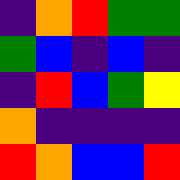[["indigo", "orange", "red", "green", "green"], ["green", "blue", "indigo", "blue", "indigo"], ["indigo", "red", "blue", "green", "yellow"], ["orange", "indigo", "indigo", "indigo", "indigo"], ["red", "orange", "blue", "blue", "red"]]